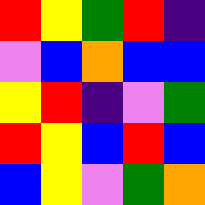[["red", "yellow", "green", "red", "indigo"], ["violet", "blue", "orange", "blue", "blue"], ["yellow", "red", "indigo", "violet", "green"], ["red", "yellow", "blue", "red", "blue"], ["blue", "yellow", "violet", "green", "orange"]]